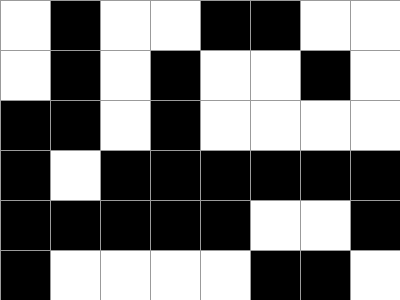[["white", "black", "white", "white", "black", "black", "white", "white"], ["white", "black", "white", "black", "white", "white", "black", "white"], ["black", "black", "white", "black", "white", "white", "white", "white"], ["black", "white", "black", "black", "black", "black", "black", "black"], ["black", "black", "black", "black", "black", "white", "white", "black"], ["black", "white", "white", "white", "white", "black", "black", "white"]]